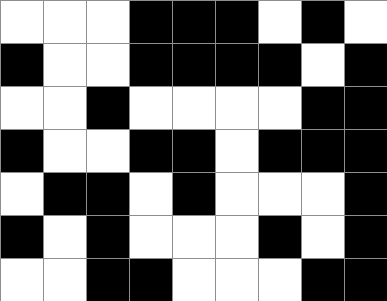[["white", "white", "white", "black", "black", "black", "white", "black", "white"], ["black", "white", "white", "black", "black", "black", "black", "white", "black"], ["white", "white", "black", "white", "white", "white", "white", "black", "black"], ["black", "white", "white", "black", "black", "white", "black", "black", "black"], ["white", "black", "black", "white", "black", "white", "white", "white", "black"], ["black", "white", "black", "white", "white", "white", "black", "white", "black"], ["white", "white", "black", "black", "white", "white", "white", "black", "black"]]